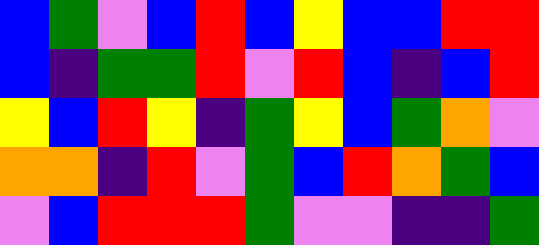[["blue", "green", "violet", "blue", "red", "blue", "yellow", "blue", "blue", "red", "red"], ["blue", "indigo", "green", "green", "red", "violet", "red", "blue", "indigo", "blue", "red"], ["yellow", "blue", "red", "yellow", "indigo", "green", "yellow", "blue", "green", "orange", "violet"], ["orange", "orange", "indigo", "red", "violet", "green", "blue", "red", "orange", "green", "blue"], ["violet", "blue", "red", "red", "red", "green", "violet", "violet", "indigo", "indigo", "green"]]